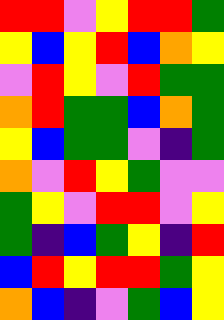[["red", "red", "violet", "yellow", "red", "red", "green"], ["yellow", "blue", "yellow", "red", "blue", "orange", "yellow"], ["violet", "red", "yellow", "violet", "red", "green", "green"], ["orange", "red", "green", "green", "blue", "orange", "green"], ["yellow", "blue", "green", "green", "violet", "indigo", "green"], ["orange", "violet", "red", "yellow", "green", "violet", "violet"], ["green", "yellow", "violet", "red", "red", "violet", "yellow"], ["green", "indigo", "blue", "green", "yellow", "indigo", "red"], ["blue", "red", "yellow", "red", "red", "green", "yellow"], ["orange", "blue", "indigo", "violet", "green", "blue", "yellow"]]